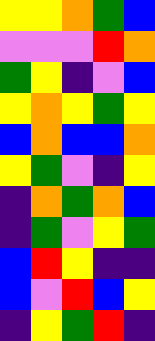[["yellow", "yellow", "orange", "green", "blue"], ["violet", "violet", "violet", "red", "orange"], ["green", "yellow", "indigo", "violet", "blue"], ["yellow", "orange", "yellow", "green", "yellow"], ["blue", "orange", "blue", "blue", "orange"], ["yellow", "green", "violet", "indigo", "yellow"], ["indigo", "orange", "green", "orange", "blue"], ["indigo", "green", "violet", "yellow", "green"], ["blue", "red", "yellow", "indigo", "indigo"], ["blue", "violet", "red", "blue", "yellow"], ["indigo", "yellow", "green", "red", "indigo"]]